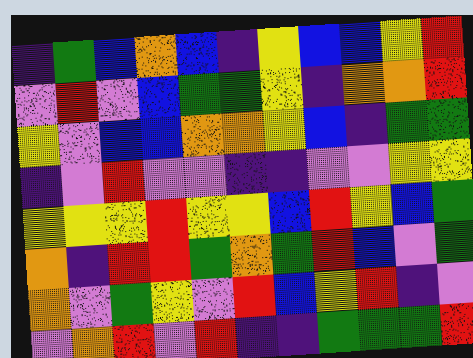[["indigo", "green", "blue", "orange", "blue", "indigo", "yellow", "blue", "blue", "yellow", "red"], ["violet", "red", "violet", "blue", "green", "green", "yellow", "indigo", "orange", "orange", "red"], ["yellow", "violet", "blue", "blue", "orange", "orange", "yellow", "blue", "indigo", "green", "green"], ["indigo", "violet", "red", "violet", "violet", "indigo", "indigo", "violet", "violet", "yellow", "yellow"], ["yellow", "yellow", "yellow", "red", "yellow", "yellow", "blue", "red", "yellow", "blue", "green"], ["orange", "indigo", "red", "red", "green", "orange", "green", "red", "blue", "violet", "green"], ["orange", "violet", "green", "yellow", "violet", "red", "blue", "yellow", "red", "indigo", "violet"], ["violet", "orange", "red", "violet", "red", "indigo", "indigo", "green", "green", "green", "red"]]